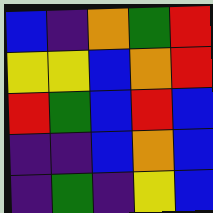[["blue", "indigo", "orange", "green", "red"], ["yellow", "yellow", "blue", "orange", "red"], ["red", "green", "blue", "red", "blue"], ["indigo", "indigo", "blue", "orange", "blue"], ["indigo", "green", "indigo", "yellow", "blue"]]